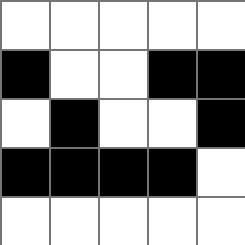[["white", "white", "white", "white", "white"], ["black", "white", "white", "black", "black"], ["white", "black", "white", "white", "black"], ["black", "black", "black", "black", "white"], ["white", "white", "white", "white", "white"]]